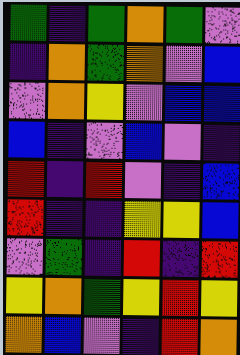[["green", "indigo", "green", "orange", "green", "violet"], ["indigo", "orange", "green", "orange", "violet", "blue"], ["violet", "orange", "yellow", "violet", "blue", "blue"], ["blue", "indigo", "violet", "blue", "violet", "indigo"], ["red", "indigo", "red", "violet", "indigo", "blue"], ["red", "indigo", "indigo", "yellow", "yellow", "blue"], ["violet", "green", "indigo", "red", "indigo", "red"], ["yellow", "orange", "green", "yellow", "red", "yellow"], ["orange", "blue", "violet", "indigo", "red", "orange"]]